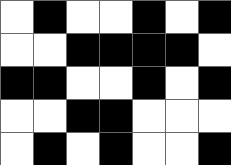[["white", "black", "white", "white", "black", "white", "black"], ["white", "white", "black", "black", "black", "black", "white"], ["black", "black", "white", "white", "black", "white", "black"], ["white", "white", "black", "black", "white", "white", "white"], ["white", "black", "white", "black", "white", "white", "black"]]